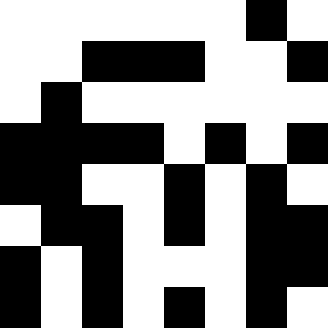[["white", "white", "white", "white", "white", "white", "black", "white"], ["white", "white", "black", "black", "black", "white", "white", "black"], ["white", "black", "white", "white", "white", "white", "white", "white"], ["black", "black", "black", "black", "white", "black", "white", "black"], ["black", "black", "white", "white", "black", "white", "black", "white"], ["white", "black", "black", "white", "black", "white", "black", "black"], ["black", "white", "black", "white", "white", "white", "black", "black"], ["black", "white", "black", "white", "black", "white", "black", "white"]]